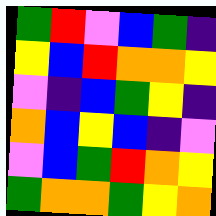[["green", "red", "violet", "blue", "green", "indigo"], ["yellow", "blue", "red", "orange", "orange", "yellow"], ["violet", "indigo", "blue", "green", "yellow", "indigo"], ["orange", "blue", "yellow", "blue", "indigo", "violet"], ["violet", "blue", "green", "red", "orange", "yellow"], ["green", "orange", "orange", "green", "yellow", "orange"]]